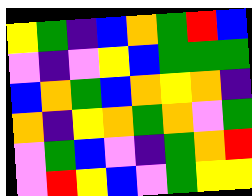[["yellow", "green", "indigo", "blue", "orange", "green", "red", "blue"], ["violet", "indigo", "violet", "yellow", "blue", "green", "green", "green"], ["blue", "orange", "green", "blue", "orange", "yellow", "orange", "indigo"], ["orange", "indigo", "yellow", "orange", "green", "orange", "violet", "green"], ["violet", "green", "blue", "violet", "indigo", "green", "orange", "red"], ["violet", "red", "yellow", "blue", "violet", "green", "yellow", "yellow"]]